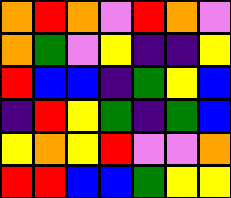[["orange", "red", "orange", "violet", "red", "orange", "violet"], ["orange", "green", "violet", "yellow", "indigo", "indigo", "yellow"], ["red", "blue", "blue", "indigo", "green", "yellow", "blue"], ["indigo", "red", "yellow", "green", "indigo", "green", "blue"], ["yellow", "orange", "yellow", "red", "violet", "violet", "orange"], ["red", "red", "blue", "blue", "green", "yellow", "yellow"]]